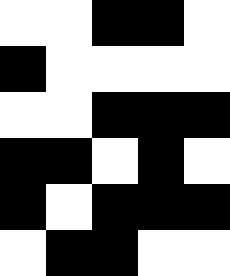[["white", "white", "black", "black", "white"], ["black", "white", "white", "white", "white"], ["white", "white", "black", "black", "black"], ["black", "black", "white", "black", "white"], ["black", "white", "black", "black", "black"], ["white", "black", "black", "white", "white"]]